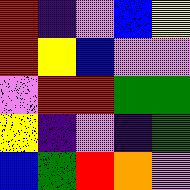[["red", "indigo", "violet", "blue", "yellow"], ["red", "yellow", "blue", "violet", "violet"], ["violet", "red", "red", "green", "green"], ["yellow", "indigo", "violet", "indigo", "green"], ["blue", "green", "red", "orange", "violet"]]